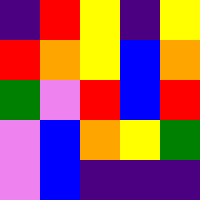[["indigo", "red", "yellow", "indigo", "yellow"], ["red", "orange", "yellow", "blue", "orange"], ["green", "violet", "red", "blue", "red"], ["violet", "blue", "orange", "yellow", "green"], ["violet", "blue", "indigo", "indigo", "indigo"]]